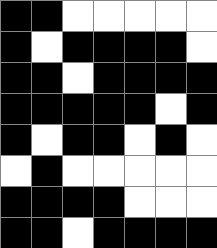[["black", "black", "white", "white", "white", "white", "white"], ["black", "white", "black", "black", "black", "black", "white"], ["black", "black", "white", "black", "black", "black", "black"], ["black", "black", "black", "black", "black", "white", "black"], ["black", "white", "black", "black", "white", "black", "white"], ["white", "black", "white", "white", "white", "white", "white"], ["black", "black", "black", "black", "white", "white", "white"], ["black", "black", "white", "black", "black", "black", "black"]]